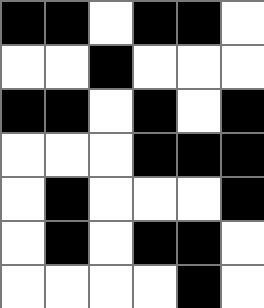[["black", "black", "white", "black", "black", "white"], ["white", "white", "black", "white", "white", "white"], ["black", "black", "white", "black", "white", "black"], ["white", "white", "white", "black", "black", "black"], ["white", "black", "white", "white", "white", "black"], ["white", "black", "white", "black", "black", "white"], ["white", "white", "white", "white", "black", "white"]]